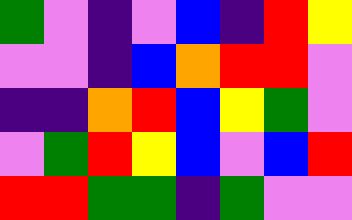[["green", "violet", "indigo", "violet", "blue", "indigo", "red", "yellow"], ["violet", "violet", "indigo", "blue", "orange", "red", "red", "violet"], ["indigo", "indigo", "orange", "red", "blue", "yellow", "green", "violet"], ["violet", "green", "red", "yellow", "blue", "violet", "blue", "red"], ["red", "red", "green", "green", "indigo", "green", "violet", "violet"]]